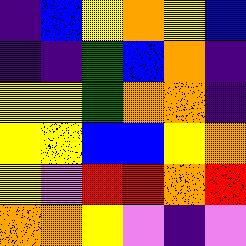[["indigo", "blue", "yellow", "orange", "yellow", "blue"], ["indigo", "indigo", "green", "blue", "orange", "indigo"], ["yellow", "yellow", "green", "orange", "orange", "indigo"], ["yellow", "yellow", "blue", "blue", "yellow", "orange"], ["yellow", "violet", "red", "red", "orange", "red"], ["orange", "orange", "yellow", "violet", "indigo", "violet"]]